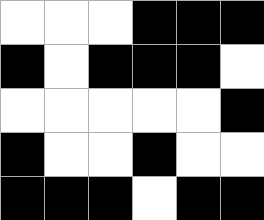[["white", "white", "white", "black", "black", "black"], ["black", "white", "black", "black", "black", "white"], ["white", "white", "white", "white", "white", "black"], ["black", "white", "white", "black", "white", "white"], ["black", "black", "black", "white", "black", "black"]]